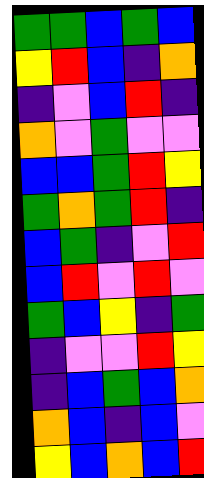[["green", "green", "blue", "green", "blue"], ["yellow", "red", "blue", "indigo", "orange"], ["indigo", "violet", "blue", "red", "indigo"], ["orange", "violet", "green", "violet", "violet"], ["blue", "blue", "green", "red", "yellow"], ["green", "orange", "green", "red", "indigo"], ["blue", "green", "indigo", "violet", "red"], ["blue", "red", "violet", "red", "violet"], ["green", "blue", "yellow", "indigo", "green"], ["indigo", "violet", "violet", "red", "yellow"], ["indigo", "blue", "green", "blue", "orange"], ["orange", "blue", "indigo", "blue", "violet"], ["yellow", "blue", "orange", "blue", "red"]]